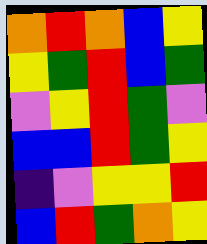[["orange", "red", "orange", "blue", "yellow"], ["yellow", "green", "red", "blue", "green"], ["violet", "yellow", "red", "green", "violet"], ["blue", "blue", "red", "green", "yellow"], ["indigo", "violet", "yellow", "yellow", "red"], ["blue", "red", "green", "orange", "yellow"]]